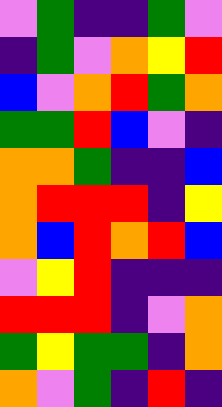[["violet", "green", "indigo", "indigo", "green", "violet"], ["indigo", "green", "violet", "orange", "yellow", "red"], ["blue", "violet", "orange", "red", "green", "orange"], ["green", "green", "red", "blue", "violet", "indigo"], ["orange", "orange", "green", "indigo", "indigo", "blue"], ["orange", "red", "red", "red", "indigo", "yellow"], ["orange", "blue", "red", "orange", "red", "blue"], ["violet", "yellow", "red", "indigo", "indigo", "indigo"], ["red", "red", "red", "indigo", "violet", "orange"], ["green", "yellow", "green", "green", "indigo", "orange"], ["orange", "violet", "green", "indigo", "red", "indigo"]]